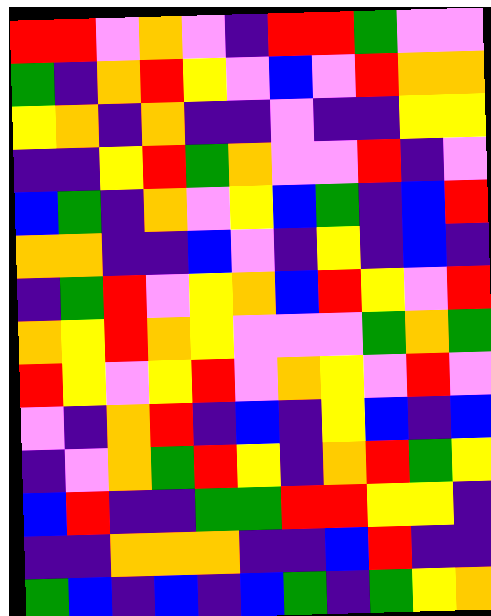[["red", "red", "violet", "orange", "violet", "indigo", "red", "red", "green", "violet", "violet"], ["green", "indigo", "orange", "red", "yellow", "violet", "blue", "violet", "red", "orange", "orange"], ["yellow", "orange", "indigo", "orange", "indigo", "indigo", "violet", "indigo", "indigo", "yellow", "yellow"], ["indigo", "indigo", "yellow", "red", "green", "orange", "violet", "violet", "red", "indigo", "violet"], ["blue", "green", "indigo", "orange", "violet", "yellow", "blue", "green", "indigo", "blue", "red"], ["orange", "orange", "indigo", "indigo", "blue", "violet", "indigo", "yellow", "indigo", "blue", "indigo"], ["indigo", "green", "red", "violet", "yellow", "orange", "blue", "red", "yellow", "violet", "red"], ["orange", "yellow", "red", "orange", "yellow", "violet", "violet", "violet", "green", "orange", "green"], ["red", "yellow", "violet", "yellow", "red", "violet", "orange", "yellow", "violet", "red", "violet"], ["violet", "indigo", "orange", "red", "indigo", "blue", "indigo", "yellow", "blue", "indigo", "blue"], ["indigo", "violet", "orange", "green", "red", "yellow", "indigo", "orange", "red", "green", "yellow"], ["blue", "red", "indigo", "indigo", "green", "green", "red", "red", "yellow", "yellow", "indigo"], ["indigo", "indigo", "orange", "orange", "orange", "indigo", "indigo", "blue", "red", "indigo", "indigo"], ["green", "blue", "indigo", "blue", "indigo", "blue", "green", "indigo", "green", "yellow", "orange"]]